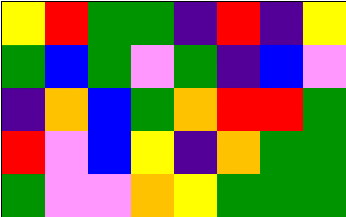[["yellow", "red", "green", "green", "indigo", "red", "indigo", "yellow"], ["green", "blue", "green", "violet", "green", "indigo", "blue", "violet"], ["indigo", "orange", "blue", "green", "orange", "red", "red", "green"], ["red", "violet", "blue", "yellow", "indigo", "orange", "green", "green"], ["green", "violet", "violet", "orange", "yellow", "green", "green", "green"]]